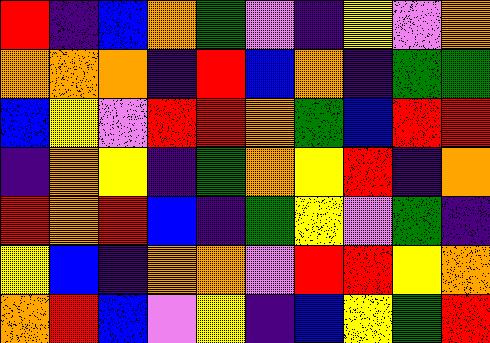[["red", "indigo", "blue", "orange", "green", "violet", "indigo", "yellow", "violet", "orange"], ["orange", "orange", "orange", "indigo", "red", "blue", "orange", "indigo", "green", "green"], ["blue", "yellow", "violet", "red", "red", "orange", "green", "blue", "red", "red"], ["indigo", "orange", "yellow", "indigo", "green", "orange", "yellow", "red", "indigo", "orange"], ["red", "orange", "red", "blue", "indigo", "green", "yellow", "violet", "green", "indigo"], ["yellow", "blue", "indigo", "orange", "orange", "violet", "red", "red", "yellow", "orange"], ["orange", "red", "blue", "violet", "yellow", "indigo", "blue", "yellow", "green", "red"]]